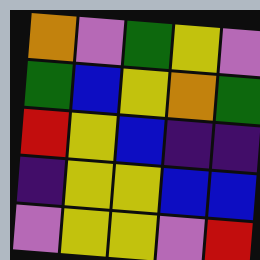[["orange", "violet", "green", "yellow", "violet"], ["green", "blue", "yellow", "orange", "green"], ["red", "yellow", "blue", "indigo", "indigo"], ["indigo", "yellow", "yellow", "blue", "blue"], ["violet", "yellow", "yellow", "violet", "red"]]